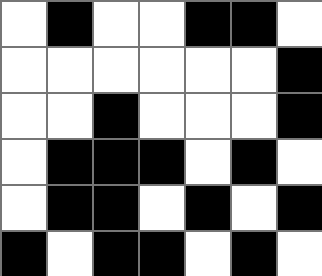[["white", "black", "white", "white", "black", "black", "white"], ["white", "white", "white", "white", "white", "white", "black"], ["white", "white", "black", "white", "white", "white", "black"], ["white", "black", "black", "black", "white", "black", "white"], ["white", "black", "black", "white", "black", "white", "black"], ["black", "white", "black", "black", "white", "black", "white"]]